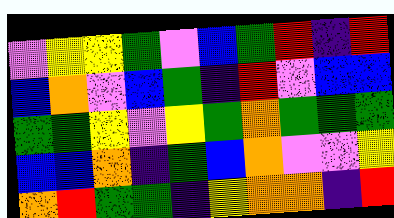[["violet", "yellow", "yellow", "green", "violet", "blue", "green", "red", "indigo", "red"], ["blue", "orange", "violet", "blue", "green", "indigo", "red", "violet", "blue", "blue"], ["green", "green", "yellow", "violet", "yellow", "green", "orange", "green", "green", "green"], ["blue", "blue", "orange", "indigo", "green", "blue", "orange", "violet", "violet", "yellow"], ["orange", "red", "green", "green", "indigo", "yellow", "orange", "orange", "indigo", "red"]]